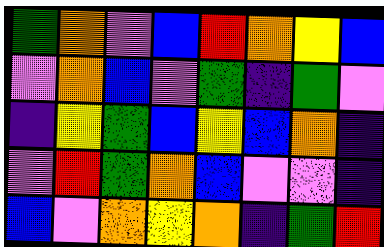[["green", "orange", "violet", "blue", "red", "orange", "yellow", "blue"], ["violet", "orange", "blue", "violet", "green", "indigo", "green", "violet"], ["indigo", "yellow", "green", "blue", "yellow", "blue", "orange", "indigo"], ["violet", "red", "green", "orange", "blue", "violet", "violet", "indigo"], ["blue", "violet", "orange", "yellow", "orange", "indigo", "green", "red"]]